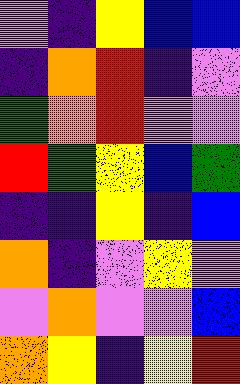[["violet", "indigo", "yellow", "blue", "blue"], ["indigo", "orange", "red", "indigo", "violet"], ["green", "orange", "red", "violet", "violet"], ["red", "green", "yellow", "blue", "green"], ["indigo", "indigo", "yellow", "indigo", "blue"], ["orange", "indigo", "violet", "yellow", "violet"], ["violet", "orange", "violet", "violet", "blue"], ["orange", "yellow", "indigo", "yellow", "red"]]